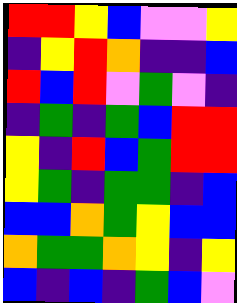[["red", "red", "yellow", "blue", "violet", "violet", "yellow"], ["indigo", "yellow", "red", "orange", "indigo", "indigo", "blue"], ["red", "blue", "red", "violet", "green", "violet", "indigo"], ["indigo", "green", "indigo", "green", "blue", "red", "red"], ["yellow", "indigo", "red", "blue", "green", "red", "red"], ["yellow", "green", "indigo", "green", "green", "indigo", "blue"], ["blue", "blue", "orange", "green", "yellow", "blue", "blue"], ["orange", "green", "green", "orange", "yellow", "indigo", "yellow"], ["blue", "indigo", "blue", "indigo", "green", "blue", "violet"]]